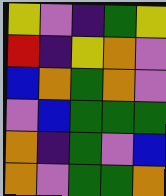[["yellow", "violet", "indigo", "green", "yellow"], ["red", "indigo", "yellow", "orange", "violet"], ["blue", "orange", "green", "orange", "violet"], ["violet", "blue", "green", "green", "green"], ["orange", "indigo", "green", "violet", "blue"], ["orange", "violet", "green", "green", "orange"]]